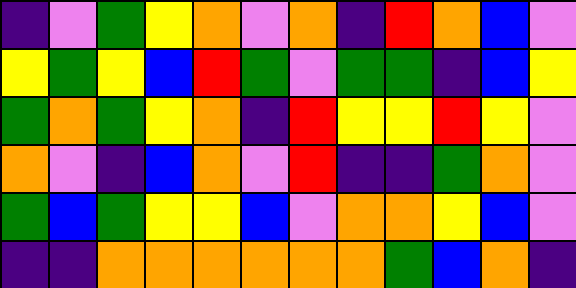[["indigo", "violet", "green", "yellow", "orange", "violet", "orange", "indigo", "red", "orange", "blue", "violet"], ["yellow", "green", "yellow", "blue", "red", "green", "violet", "green", "green", "indigo", "blue", "yellow"], ["green", "orange", "green", "yellow", "orange", "indigo", "red", "yellow", "yellow", "red", "yellow", "violet"], ["orange", "violet", "indigo", "blue", "orange", "violet", "red", "indigo", "indigo", "green", "orange", "violet"], ["green", "blue", "green", "yellow", "yellow", "blue", "violet", "orange", "orange", "yellow", "blue", "violet"], ["indigo", "indigo", "orange", "orange", "orange", "orange", "orange", "orange", "green", "blue", "orange", "indigo"]]